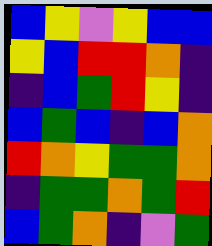[["blue", "yellow", "violet", "yellow", "blue", "blue"], ["yellow", "blue", "red", "red", "orange", "indigo"], ["indigo", "blue", "green", "red", "yellow", "indigo"], ["blue", "green", "blue", "indigo", "blue", "orange"], ["red", "orange", "yellow", "green", "green", "orange"], ["indigo", "green", "green", "orange", "green", "red"], ["blue", "green", "orange", "indigo", "violet", "green"]]